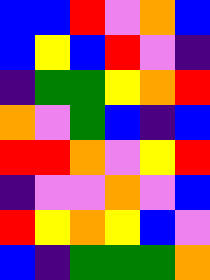[["blue", "blue", "red", "violet", "orange", "blue"], ["blue", "yellow", "blue", "red", "violet", "indigo"], ["indigo", "green", "green", "yellow", "orange", "red"], ["orange", "violet", "green", "blue", "indigo", "blue"], ["red", "red", "orange", "violet", "yellow", "red"], ["indigo", "violet", "violet", "orange", "violet", "blue"], ["red", "yellow", "orange", "yellow", "blue", "violet"], ["blue", "indigo", "green", "green", "green", "orange"]]